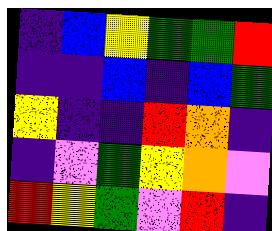[["indigo", "blue", "yellow", "green", "green", "red"], ["indigo", "indigo", "blue", "indigo", "blue", "green"], ["yellow", "indigo", "indigo", "red", "orange", "indigo"], ["indigo", "violet", "green", "yellow", "orange", "violet"], ["red", "yellow", "green", "violet", "red", "indigo"]]